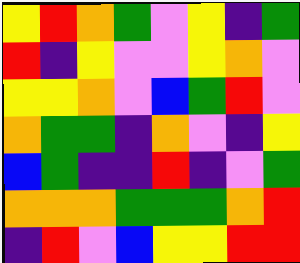[["yellow", "red", "orange", "green", "violet", "yellow", "indigo", "green"], ["red", "indigo", "yellow", "violet", "violet", "yellow", "orange", "violet"], ["yellow", "yellow", "orange", "violet", "blue", "green", "red", "violet"], ["orange", "green", "green", "indigo", "orange", "violet", "indigo", "yellow"], ["blue", "green", "indigo", "indigo", "red", "indigo", "violet", "green"], ["orange", "orange", "orange", "green", "green", "green", "orange", "red"], ["indigo", "red", "violet", "blue", "yellow", "yellow", "red", "red"]]